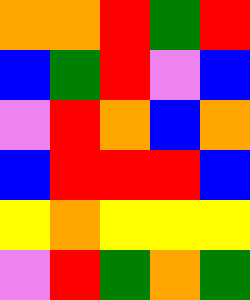[["orange", "orange", "red", "green", "red"], ["blue", "green", "red", "violet", "blue"], ["violet", "red", "orange", "blue", "orange"], ["blue", "red", "red", "red", "blue"], ["yellow", "orange", "yellow", "yellow", "yellow"], ["violet", "red", "green", "orange", "green"]]